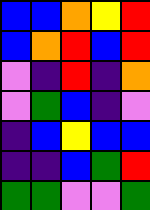[["blue", "blue", "orange", "yellow", "red"], ["blue", "orange", "red", "blue", "red"], ["violet", "indigo", "red", "indigo", "orange"], ["violet", "green", "blue", "indigo", "violet"], ["indigo", "blue", "yellow", "blue", "blue"], ["indigo", "indigo", "blue", "green", "red"], ["green", "green", "violet", "violet", "green"]]